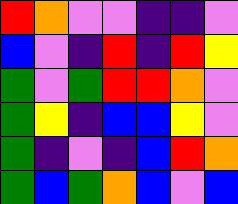[["red", "orange", "violet", "violet", "indigo", "indigo", "violet"], ["blue", "violet", "indigo", "red", "indigo", "red", "yellow"], ["green", "violet", "green", "red", "red", "orange", "violet"], ["green", "yellow", "indigo", "blue", "blue", "yellow", "violet"], ["green", "indigo", "violet", "indigo", "blue", "red", "orange"], ["green", "blue", "green", "orange", "blue", "violet", "blue"]]